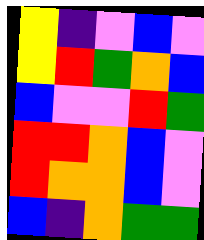[["yellow", "indigo", "violet", "blue", "violet"], ["yellow", "red", "green", "orange", "blue"], ["blue", "violet", "violet", "red", "green"], ["red", "red", "orange", "blue", "violet"], ["red", "orange", "orange", "blue", "violet"], ["blue", "indigo", "orange", "green", "green"]]